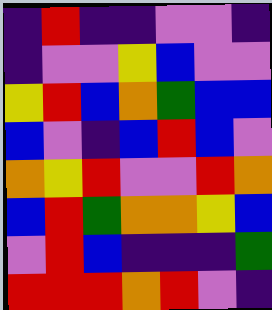[["indigo", "red", "indigo", "indigo", "violet", "violet", "indigo"], ["indigo", "violet", "violet", "yellow", "blue", "violet", "violet"], ["yellow", "red", "blue", "orange", "green", "blue", "blue"], ["blue", "violet", "indigo", "blue", "red", "blue", "violet"], ["orange", "yellow", "red", "violet", "violet", "red", "orange"], ["blue", "red", "green", "orange", "orange", "yellow", "blue"], ["violet", "red", "blue", "indigo", "indigo", "indigo", "green"], ["red", "red", "red", "orange", "red", "violet", "indigo"]]